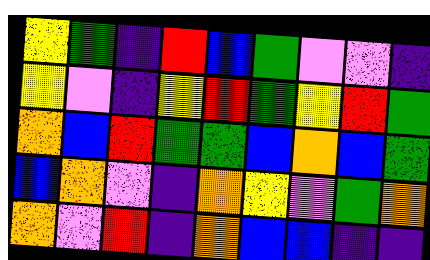[["yellow", "green", "indigo", "red", "blue", "green", "violet", "violet", "indigo"], ["yellow", "violet", "indigo", "yellow", "red", "green", "yellow", "red", "green"], ["orange", "blue", "red", "green", "green", "blue", "orange", "blue", "green"], ["blue", "orange", "violet", "indigo", "orange", "yellow", "violet", "green", "orange"], ["orange", "violet", "red", "indigo", "orange", "blue", "blue", "indigo", "indigo"]]